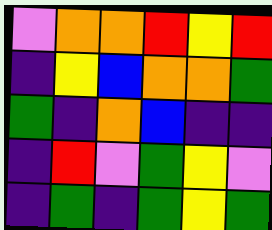[["violet", "orange", "orange", "red", "yellow", "red"], ["indigo", "yellow", "blue", "orange", "orange", "green"], ["green", "indigo", "orange", "blue", "indigo", "indigo"], ["indigo", "red", "violet", "green", "yellow", "violet"], ["indigo", "green", "indigo", "green", "yellow", "green"]]